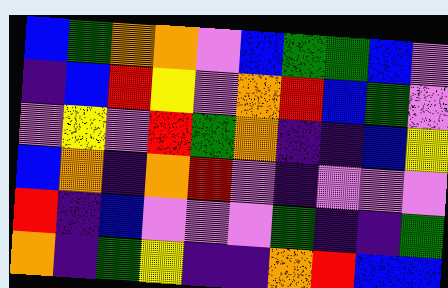[["blue", "green", "orange", "orange", "violet", "blue", "green", "green", "blue", "violet"], ["indigo", "blue", "red", "yellow", "violet", "orange", "red", "blue", "green", "violet"], ["violet", "yellow", "violet", "red", "green", "orange", "indigo", "indigo", "blue", "yellow"], ["blue", "orange", "indigo", "orange", "red", "violet", "indigo", "violet", "violet", "violet"], ["red", "indigo", "blue", "violet", "violet", "violet", "green", "indigo", "indigo", "green"], ["orange", "indigo", "green", "yellow", "indigo", "indigo", "orange", "red", "blue", "blue"]]